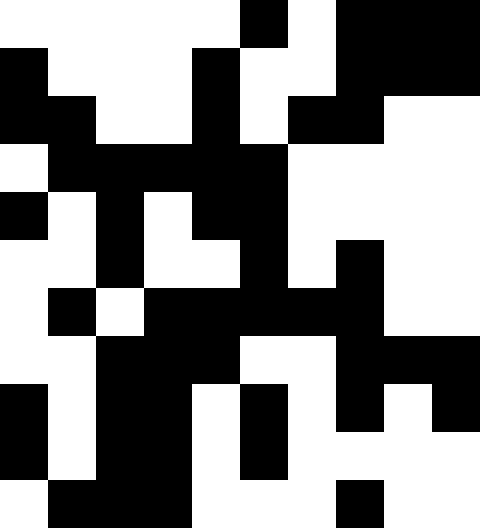[["white", "white", "white", "white", "white", "black", "white", "black", "black", "black"], ["black", "white", "white", "white", "black", "white", "white", "black", "black", "black"], ["black", "black", "white", "white", "black", "white", "black", "black", "white", "white"], ["white", "black", "black", "black", "black", "black", "white", "white", "white", "white"], ["black", "white", "black", "white", "black", "black", "white", "white", "white", "white"], ["white", "white", "black", "white", "white", "black", "white", "black", "white", "white"], ["white", "black", "white", "black", "black", "black", "black", "black", "white", "white"], ["white", "white", "black", "black", "black", "white", "white", "black", "black", "black"], ["black", "white", "black", "black", "white", "black", "white", "black", "white", "black"], ["black", "white", "black", "black", "white", "black", "white", "white", "white", "white"], ["white", "black", "black", "black", "white", "white", "white", "black", "white", "white"]]